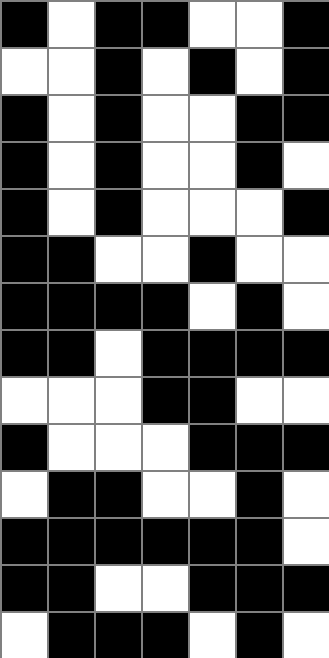[["black", "white", "black", "black", "white", "white", "black"], ["white", "white", "black", "white", "black", "white", "black"], ["black", "white", "black", "white", "white", "black", "black"], ["black", "white", "black", "white", "white", "black", "white"], ["black", "white", "black", "white", "white", "white", "black"], ["black", "black", "white", "white", "black", "white", "white"], ["black", "black", "black", "black", "white", "black", "white"], ["black", "black", "white", "black", "black", "black", "black"], ["white", "white", "white", "black", "black", "white", "white"], ["black", "white", "white", "white", "black", "black", "black"], ["white", "black", "black", "white", "white", "black", "white"], ["black", "black", "black", "black", "black", "black", "white"], ["black", "black", "white", "white", "black", "black", "black"], ["white", "black", "black", "black", "white", "black", "white"]]